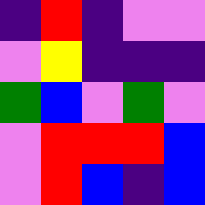[["indigo", "red", "indigo", "violet", "violet"], ["violet", "yellow", "indigo", "indigo", "indigo"], ["green", "blue", "violet", "green", "violet"], ["violet", "red", "red", "red", "blue"], ["violet", "red", "blue", "indigo", "blue"]]